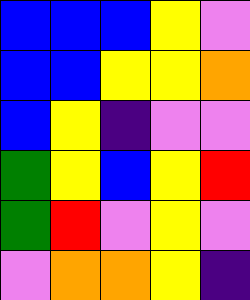[["blue", "blue", "blue", "yellow", "violet"], ["blue", "blue", "yellow", "yellow", "orange"], ["blue", "yellow", "indigo", "violet", "violet"], ["green", "yellow", "blue", "yellow", "red"], ["green", "red", "violet", "yellow", "violet"], ["violet", "orange", "orange", "yellow", "indigo"]]